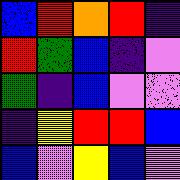[["blue", "red", "orange", "red", "indigo"], ["red", "green", "blue", "indigo", "violet"], ["green", "indigo", "blue", "violet", "violet"], ["indigo", "yellow", "red", "red", "blue"], ["blue", "violet", "yellow", "blue", "violet"]]